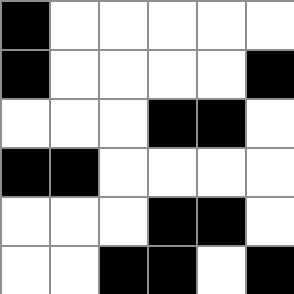[["black", "white", "white", "white", "white", "white"], ["black", "white", "white", "white", "white", "black"], ["white", "white", "white", "black", "black", "white"], ["black", "black", "white", "white", "white", "white"], ["white", "white", "white", "black", "black", "white"], ["white", "white", "black", "black", "white", "black"]]